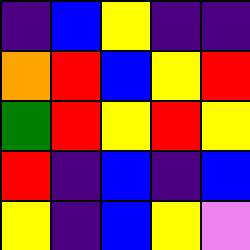[["indigo", "blue", "yellow", "indigo", "indigo"], ["orange", "red", "blue", "yellow", "red"], ["green", "red", "yellow", "red", "yellow"], ["red", "indigo", "blue", "indigo", "blue"], ["yellow", "indigo", "blue", "yellow", "violet"]]